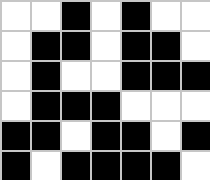[["white", "white", "black", "white", "black", "white", "white"], ["white", "black", "black", "white", "black", "black", "white"], ["white", "black", "white", "white", "black", "black", "black"], ["white", "black", "black", "black", "white", "white", "white"], ["black", "black", "white", "black", "black", "white", "black"], ["black", "white", "black", "black", "black", "black", "white"]]